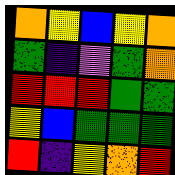[["orange", "yellow", "blue", "yellow", "orange"], ["green", "indigo", "violet", "green", "orange"], ["red", "red", "red", "green", "green"], ["yellow", "blue", "green", "green", "green"], ["red", "indigo", "yellow", "orange", "red"]]